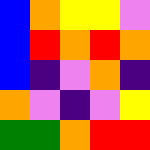[["blue", "orange", "yellow", "yellow", "violet"], ["blue", "red", "orange", "red", "orange"], ["blue", "indigo", "violet", "orange", "indigo"], ["orange", "violet", "indigo", "violet", "yellow"], ["green", "green", "orange", "red", "red"]]